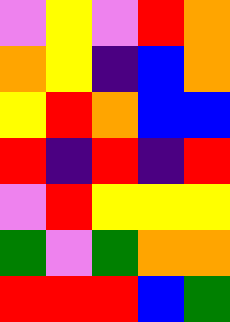[["violet", "yellow", "violet", "red", "orange"], ["orange", "yellow", "indigo", "blue", "orange"], ["yellow", "red", "orange", "blue", "blue"], ["red", "indigo", "red", "indigo", "red"], ["violet", "red", "yellow", "yellow", "yellow"], ["green", "violet", "green", "orange", "orange"], ["red", "red", "red", "blue", "green"]]